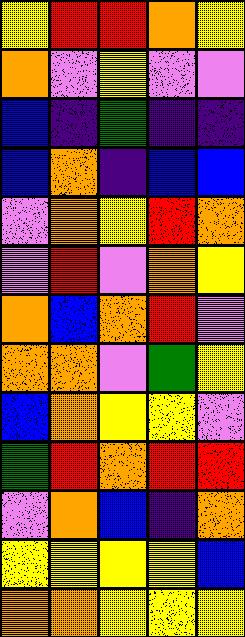[["yellow", "red", "red", "orange", "yellow"], ["orange", "violet", "yellow", "violet", "violet"], ["blue", "indigo", "green", "indigo", "indigo"], ["blue", "orange", "indigo", "blue", "blue"], ["violet", "orange", "yellow", "red", "orange"], ["violet", "red", "violet", "orange", "yellow"], ["orange", "blue", "orange", "red", "violet"], ["orange", "orange", "violet", "green", "yellow"], ["blue", "orange", "yellow", "yellow", "violet"], ["green", "red", "orange", "red", "red"], ["violet", "orange", "blue", "indigo", "orange"], ["yellow", "yellow", "yellow", "yellow", "blue"], ["orange", "orange", "yellow", "yellow", "yellow"]]